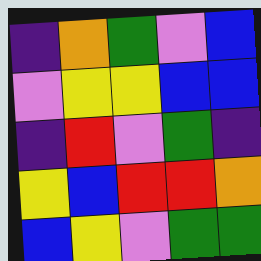[["indigo", "orange", "green", "violet", "blue"], ["violet", "yellow", "yellow", "blue", "blue"], ["indigo", "red", "violet", "green", "indigo"], ["yellow", "blue", "red", "red", "orange"], ["blue", "yellow", "violet", "green", "green"]]